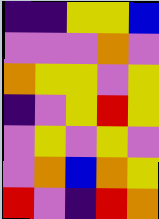[["indigo", "indigo", "yellow", "yellow", "blue"], ["violet", "violet", "violet", "orange", "violet"], ["orange", "yellow", "yellow", "violet", "yellow"], ["indigo", "violet", "yellow", "red", "yellow"], ["violet", "yellow", "violet", "yellow", "violet"], ["violet", "orange", "blue", "orange", "yellow"], ["red", "violet", "indigo", "red", "orange"]]